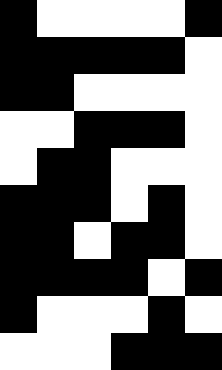[["black", "white", "white", "white", "white", "black"], ["black", "black", "black", "black", "black", "white"], ["black", "black", "white", "white", "white", "white"], ["white", "white", "black", "black", "black", "white"], ["white", "black", "black", "white", "white", "white"], ["black", "black", "black", "white", "black", "white"], ["black", "black", "white", "black", "black", "white"], ["black", "black", "black", "black", "white", "black"], ["black", "white", "white", "white", "black", "white"], ["white", "white", "white", "black", "black", "black"]]